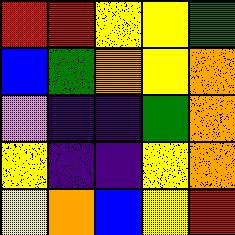[["red", "red", "yellow", "yellow", "green"], ["blue", "green", "orange", "yellow", "orange"], ["violet", "indigo", "indigo", "green", "orange"], ["yellow", "indigo", "indigo", "yellow", "orange"], ["yellow", "orange", "blue", "yellow", "red"]]